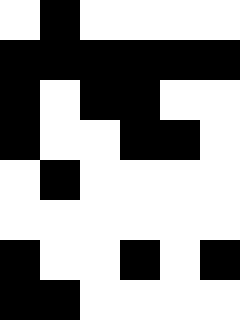[["white", "black", "white", "white", "white", "white"], ["black", "black", "black", "black", "black", "black"], ["black", "white", "black", "black", "white", "white"], ["black", "white", "white", "black", "black", "white"], ["white", "black", "white", "white", "white", "white"], ["white", "white", "white", "white", "white", "white"], ["black", "white", "white", "black", "white", "black"], ["black", "black", "white", "white", "white", "white"]]